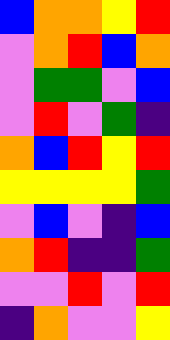[["blue", "orange", "orange", "yellow", "red"], ["violet", "orange", "red", "blue", "orange"], ["violet", "green", "green", "violet", "blue"], ["violet", "red", "violet", "green", "indigo"], ["orange", "blue", "red", "yellow", "red"], ["yellow", "yellow", "yellow", "yellow", "green"], ["violet", "blue", "violet", "indigo", "blue"], ["orange", "red", "indigo", "indigo", "green"], ["violet", "violet", "red", "violet", "red"], ["indigo", "orange", "violet", "violet", "yellow"]]